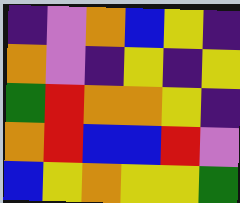[["indigo", "violet", "orange", "blue", "yellow", "indigo"], ["orange", "violet", "indigo", "yellow", "indigo", "yellow"], ["green", "red", "orange", "orange", "yellow", "indigo"], ["orange", "red", "blue", "blue", "red", "violet"], ["blue", "yellow", "orange", "yellow", "yellow", "green"]]